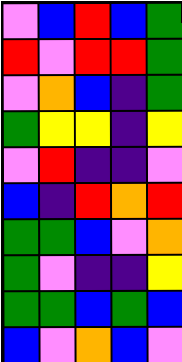[["violet", "blue", "red", "blue", "green"], ["red", "violet", "red", "red", "green"], ["violet", "orange", "blue", "indigo", "green"], ["green", "yellow", "yellow", "indigo", "yellow"], ["violet", "red", "indigo", "indigo", "violet"], ["blue", "indigo", "red", "orange", "red"], ["green", "green", "blue", "violet", "orange"], ["green", "violet", "indigo", "indigo", "yellow"], ["green", "green", "blue", "green", "blue"], ["blue", "violet", "orange", "blue", "violet"]]